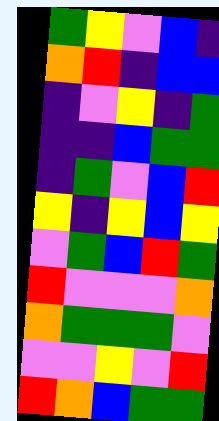[["green", "yellow", "violet", "blue", "indigo"], ["orange", "red", "indigo", "blue", "blue"], ["indigo", "violet", "yellow", "indigo", "green"], ["indigo", "indigo", "blue", "green", "green"], ["indigo", "green", "violet", "blue", "red"], ["yellow", "indigo", "yellow", "blue", "yellow"], ["violet", "green", "blue", "red", "green"], ["red", "violet", "violet", "violet", "orange"], ["orange", "green", "green", "green", "violet"], ["violet", "violet", "yellow", "violet", "red"], ["red", "orange", "blue", "green", "green"]]